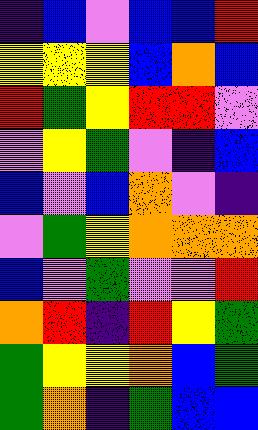[["indigo", "blue", "violet", "blue", "blue", "red"], ["yellow", "yellow", "yellow", "blue", "orange", "blue"], ["red", "green", "yellow", "red", "red", "violet"], ["violet", "yellow", "green", "violet", "indigo", "blue"], ["blue", "violet", "blue", "orange", "violet", "indigo"], ["violet", "green", "yellow", "orange", "orange", "orange"], ["blue", "violet", "green", "violet", "violet", "red"], ["orange", "red", "indigo", "red", "yellow", "green"], ["green", "yellow", "yellow", "orange", "blue", "green"], ["green", "orange", "indigo", "green", "blue", "blue"]]